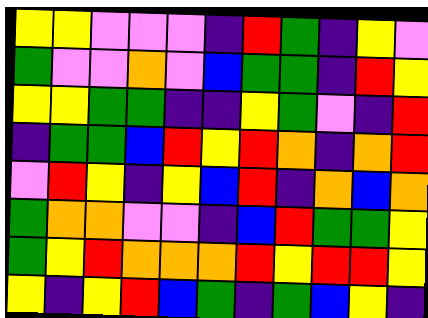[["yellow", "yellow", "violet", "violet", "violet", "indigo", "red", "green", "indigo", "yellow", "violet"], ["green", "violet", "violet", "orange", "violet", "blue", "green", "green", "indigo", "red", "yellow"], ["yellow", "yellow", "green", "green", "indigo", "indigo", "yellow", "green", "violet", "indigo", "red"], ["indigo", "green", "green", "blue", "red", "yellow", "red", "orange", "indigo", "orange", "red"], ["violet", "red", "yellow", "indigo", "yellow", "blue", "red", "indigo", "orange", "blue", "orange"], ["green", "orange", "orange", "violet", "violet", "indigo", "blue", "red", "green", "green", "yellow"], ["green", "yellow", "red", "orange", "orange", "orange", "red", "yellow", "red", "red", "yellow"], ["yellow", "indigo", "yellow", "red", "blue", "green", "indigo", "green", "blue", "yellow", "indigo"]]